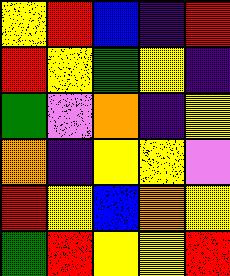[["yellow", "red", "blue", "indigo", "red"], ["red", "yellow", "green", "yellow", "indigo"], ["green", "violet", "orange", "indigo", "yellow"], ["orange", "indigo", "yellow", "yellow", "violet"], ["red", "yellow", "blue", "orange", "yellow"], ["green", "red", "yellow", "yellow", "red"]]